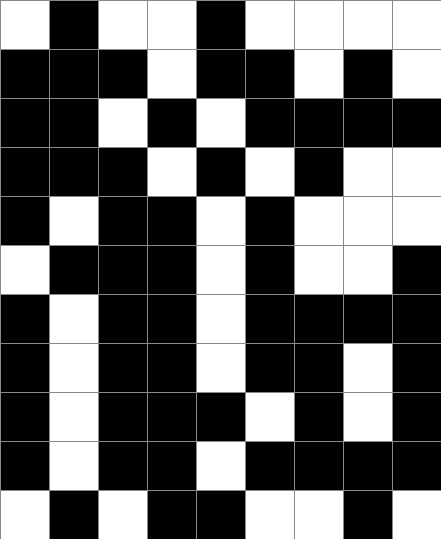[["white", "black", "white", "white", "black", "white", "white", "white", "white"], ["black", "black", "black", "white", "black", "black", "white", "black", "white"], ["black", "black", "white", "black", "white", "black", "black", "black", "black"], ["black", "black", "black", "white", "black", "white", "black", "white", "white"], ["black", "white", "black", "black", "white", "black", "white", "white", "white"], ["white", "black", "black", "black", "white", "black", "white", "white", "black"], ["black", "white", "black", "black", "white", "black", "black", "black", "black"], ["black", "white", "black", "black", "white", "black", "black", "white", "black"], ["black", "white", "black", "black", "black", "white", "black", "white", "black"], ["black", "white", "black", "black", "white", "black", "black", "black", "black"], ["white", "black", "white", "black", "black", "white", "white", "black", "white"]]